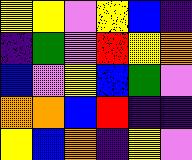[["yellow", "yellow", "violet", "yellow", "blue", "indigo"], ["indigo", "green", "violet", "red", "yellow", "orange"], ["blue", "violet", "yellow", "blue", "green", "violet"], ["orange", "orange", "blue", "red", "indigo", "indigo"], ["yellow", "blue", "orange", "indigo", "yellow", "violet"]]